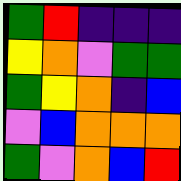[["green", "red", "indigo", "indigo", "indigo"], ["yellow", "orange", "violet", "green", "green"], ["green", "yellow", "orange", "indigo", "blue"], ["violet", "blue", "orange", "orange", "orange"], ["green", "violet", "orange", "blue", "red"]]